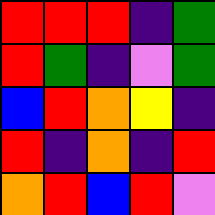[["red", "red", "red", "indigo", "green"], ["red", "green", "indigo", "violet", "green"], ["blue", "red", "orange", "yellow", "indigo"], ["red", "indigo", "orange", "indigo", "red"], ["orange", "red", "blue", "red", "violet"]]